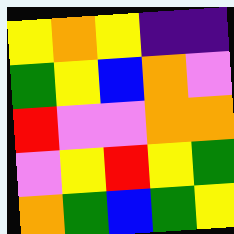[["yellow", "orange", "yellow", "indigo", "indigo"], ["green", "yellow", "blue", "orange", "violet"], ["red", "violet", "violet", "orange", "orange"], ["violet", "yellow", "red", "yellow", "green"], ["orange", "green", "blue", "green", "yellow"]]